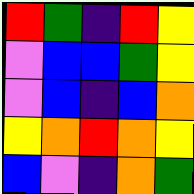[["red", "green", "indigo", "red", "yellow"], ["violet", "blue", "blue", "green", "yellow"], ["violet", "blue", "indigo", "blue", "orange"], ["yellow", "orange", "red", "orange", "yellow"], ["blue", "violet", "indigo", "orange", "green"]]